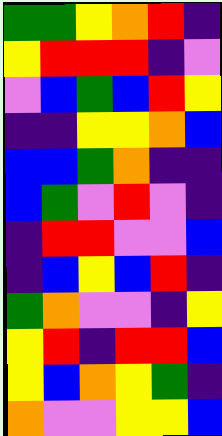[["green", "green", "yellow", "orange", "red", "indigo"], ["yellow", "red", "red", "red", "indigo", "violet"], ["violet", "blue", "green", "blue", "red", "yellow"], ["indigo", "indigo", "yellow", "yellow", "orange", "blue"], ["blue", "blue", "green", "orange", "indigo", "indigo"], ["blue", "green", "violet", "red", "violet", "indigo"], ["indigo", "red", "red", "violet", "violet", "blue"], ["indigo", "blue", "yellow", "blue", "red", "indigo"], ["green", "orange", "violet", "violet", "indigo", "yellow"], ["yellow", "red", "indigo", "red", "red", "blue"], ["yellow", "blue", "orange", "yellow", "green", "indigo"], ["orange", "violet", "violet", "yellow", "yellow", "blue"]]